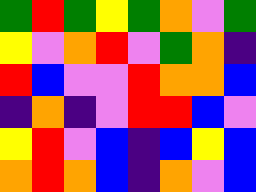[["green", "red", "green", "yellow", "green", "orange", "violet", "green"], ["yellow", "violet", "orange", "red", "violet", "green", "orange", "indigo"], ["red", "blue", "violet", "violet", "red", "orange", "orange", "blue"], ["indigo", "orange", "indigo", "violet", "red", "red", "blue", "violet"], ["yellow", "red", "violet", "blue", "indigo", "blue", "yellow", "blue"], ["orange", "red", "orange", "blue", "indigo", "orange", "violet", "blue"]]